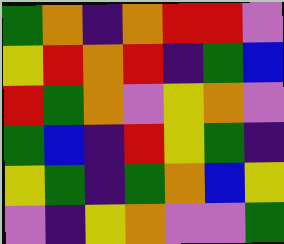[["green", "orange", "indigo", "orange", "red", "red", "violet"], ["yellow", "red", "orange", "red", "indigo", "green", "blue"], ["red", "green", "orange", "violet", "yellow", "orange", "violet"], ["green", "blue", "indigo", "red", "yellow", "green", "indigo"], ["yellow", "green", "indigo", "green", "orange", "blue", "yellow"], ["violet", "indigo", "yellow", "orange", "violet", "violet", "green"]]